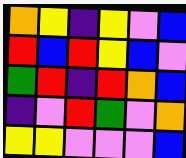[["orange", "yellow", "indigo", "yellow", "violet", "blue"], ["red", "blue", "red", "yellow", "blue", "violet"], ["green", "red", "indigo", "red", "orange", "blue"], ["indigo", "violet", "red", "green", "violet", "orange"], ["yellow", "yellow", "violet", "violet", "violet", "blue"]]